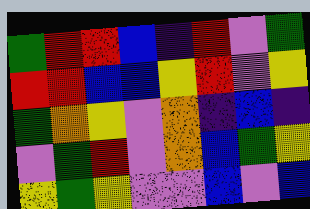[["green", "red", "red", "blue", "indigo", "red", "violet", "green"], ["red", "red", "blue", "blue", "yellow", "red", "violet", "yellow"], ["green", "orange", "yellow", "violet", "orange", "indigo", "blue", "indigo"], ["violet", "green", "red", "violet", "orange", "blue", "green", "yellow"], ["yellow", "green", "yellow", "violet", "violet", "blue", "violet", "blue"]]